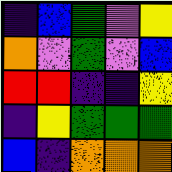[["indigo", "blue", "green", "violet", "yellow"], ["orange", "violet", "green", "violet", "blue"], ["red", "red", "indigo", "indigo", "yellow"], ["indigo", "yellow", "green", "green", "green"], ["blue", "indigo", "orange", "orange", "orange"]]